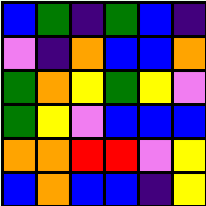[["blue", "green", "indigo", "green", "blue", "indigo"], ["violet", "indigo", "orange", "blue", "blue", "orange"], ["green", "orange", "yellow", "green", "yellow", "violet"], ["green", "yellow", "violet", "blue", "blue", "blue"], ["orange", "orange", "red", "red", "violet", "yellow"], ["blue", "orange", "blue", "blue", "indigo", "yellow"]]